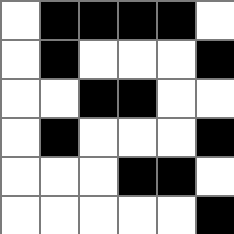[["white", "black", "black", "black", "black", "white"], ["white", "black", "white", "white", "white", "black"], ["white", "white", "black", "black", "white", "white"], ["white", "black", "white", "white", "white", "black"], ["white", "white", "white", "black", "black", "white"], ["white", "white", "white", "white", "white", "black"]]